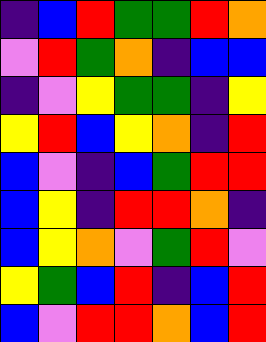[["indigo", "blue", "red", "green", "green", "red", "orange"], ["violet", "red", "green", "orange", "indigo", "blue", "blue"], ["indigo", "violet", "yellow", "green", "green", "indigo", "yellow"], ["yellow", "red", "blue", "yellow", "orange", "indigo", "red"], ["blue", "violet", "indigo", "blue", "green", "red", "red"], ["blue", "yellow", "indigo", "red", "red", "orange", "indigo"], ["blue", "yellow", "orange", "violet", "green", "red", "violet"], ["yellow", "green", "blue", "red", "indigo", "blue", "red"], ["blue", "violet", "red", "red", "orange", "blue", "red"]]